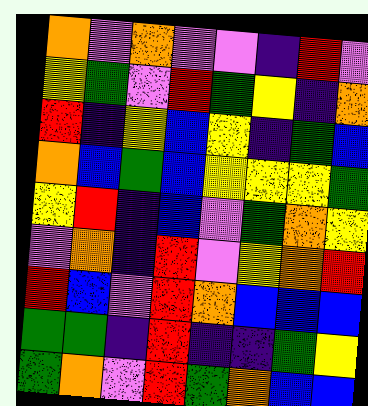[["orange", "violet", "orange", "violet", "violet", "indigo", "red", "violet"], ["yellow", "green", "violet", "red", "green", "yellow", "indigo", "orange"], ["red", "indigo", "yellow", "blue", "yellow", "indigo", "green", "blue"], ["orange", "blue", "green", "blue", "yellow", "yellow", "yellow", "green"], ["yellow", "red", "indigo", "blue", "violet", "green", "orange", "yellow"], ["violet", "orange", "indigo", "red", "violet", "yellow", "orange", "red"], ["red", "blue", "violet", "red", "orange", "blue", "blue", "blue"], ["green", "green", "indigo", "red", "indigo", "indigo", "green", "yellow"], ["green", "orange", "violet", "red", "green", "orange", "blue", "blue"]]